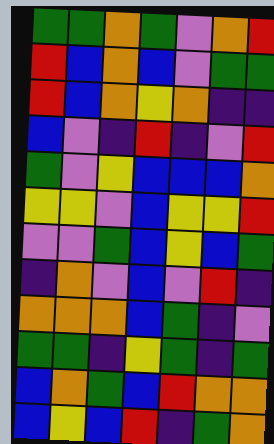[["green", "green", "orange", "green", "violet", "orange", "red"], ["red", "blue", "orange", "blue", "violet", "green", "green"], ["red", "blue", "orange", "yellow", "orange", "indigo", "indigo"], ["blue", "violet", "indigo", "red", "indigo", "violet", "red"], ["green", "violet", "yellow", "blue", "blue", "blue", "orange"], ["yellow", "yellow", "violet", "blue", "yellow", "yellow", "red"], ["violet", "violet", "green", "blue", "yellow", "blue", "green"], ["indigo", "orange", "violet", "blue", "violet", "red", "indigo"], ["orange", "orange", "orange", "blue", "green", "indigo", "violet"], ["green", "green", "indigo", "yellow", "green", "indigo", "green"], ["blue", "orange", "green", "blue", "red", "orange", "orange"], ["blue", "yellow", "blue", "red", "indigo", "green", "orange"]]